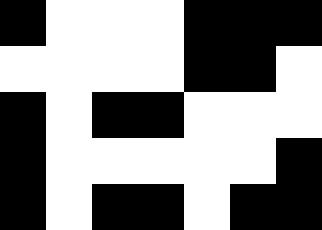[["black", "white", "white", "white", "black", "black", "black"], ["white", "white", "white", "white", "black", "black", "white"], ["black", "white", "black", "black", "white", "white", "white"], ["black", "white", "white", "white", "white", "white", "black"], ["black", "white", "black", "black", "white", "black", "black"]]